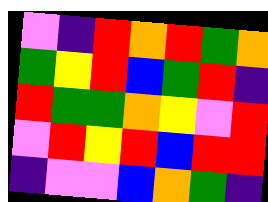[["violet", "indigo", "red", "orange", "red", "green", "orange"], ["green", "yellow", "red", "blue", "green", "red", "indigo"], ["red", "green", "green", "orange", "yellow", "violet", "red"], ["violet", "red", "yellow", "red", "blue", "red", "red"], ["indigo", "violet", "violet", "blue", "orange", "green", "indigo"]]